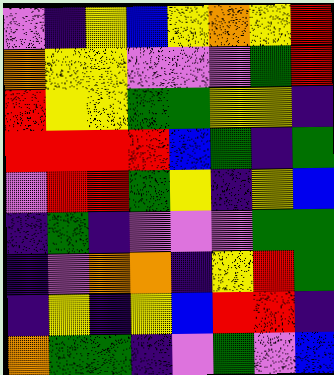[["violet", "indigo", "yellow", "blue", "yellow", "orange", "yellow", "red"], ["orange", "yellow", "yellow", "violet", "violet", "violet", "green", "red"], ["red", "yellow", "yellow", "green", "green", "yellow", "yellow", "indigo"], ["red", "red", "red", "red", "blue", "green", "indigo", "green"], ["violet", "red", "red", "green", "yellow", "indigo", "yellow", "blue"], ["indigo", "green", "indigo", "violet", "violet", "violet", "green", "green"], ["indigo", "violet", "orange", "orange", "indigo", "yellow", "red", "green"], ["indigo", "yellow", "indigo", "yellow", "blue", "red", "red", "indigo"], ["orange", "green", "green", "indigo", "violet", "green", "violet", "blue"]]